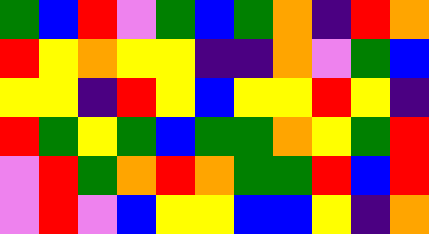[["green", "blue", "red", "violet", "green", "blue", "green", "orange", "indigo", "red", "orange"], ["red", "yellow", "orange", "yellow", "yellow", "indigo", "indigo", "orange", "violet", "green", "blue"], ["yellow", "yellow", "indigo", "red", "yellow", "blue", "yellow", "yellow", "red", "yellow", "indigo"], ["red", "green", "yellow", "green", "blue", "green", "green", "orange", "yellow", "green", "red"], ["violet", "red", "green", "orange", "red", "orange", "green", "green", "red", "blue", "red"], ["violet", "red", "violet", "blue", "yellow", "yellow", "blue", "blue", "yellow", "indigo", "orange"]]